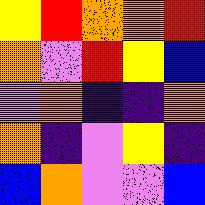[["yellow", "red", "orange", "orange", "red"], ["orange", "violet", "red", "yellow", "blue"], ["violet", "orange", "indigo", "indigo", "orange"], ["orange", "indigo", "violet", "yellow", "indigo"], ["blue", "orange", "violet", "violet", "blue"]]